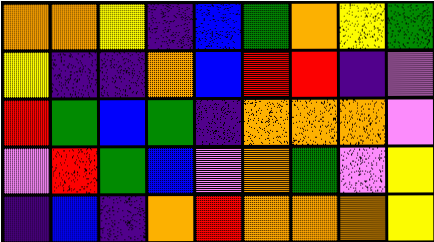[["orange", "orange", "yellow", "indigo", "blue", "green", "orange", "yellow", "green"], ["yellow", "indigo", "indigo", "orange", "blue", "red", "red", "indigo", "violet"], ["red", "green", "blue", "green", "indigo", "orange", "orange", "orange", "violet"], ["violet", "red", "green", "blue", "violet", "orange", "green", "violet", "yellow"], ["indigo", "blue", "indigo", "orange", "red", "orange", "orange", "orange", "yellow"]]